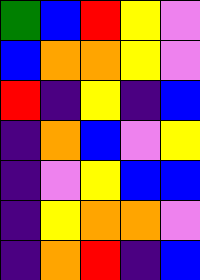[["green", "blue", "red", "yellow", "violet"], ["blue", "orange", "orange", "yellow", "violet"], ["red", "indigo", "yellow", "indigo", "blue"], ["indigo", "orange", "blue", "violet", "yellow"], ["indigo", "violet", "yellow", "blue", "blue"], ["indigo", "yellow", "orange", "orange", "violet"], ["indigo", "orange", "red", "indigo", "blue"]]